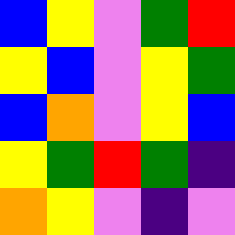[["blue", "yellow", "violet", "green", "red"], ["yellow", "blue", "violet", "yellow", "green"], ["blue", "orange", "violet", "yellow", "blue"], ["yellow", "green", "red", "green", "indigo"], ["orange", "yellow", "violet", "indigo", "violet"]]